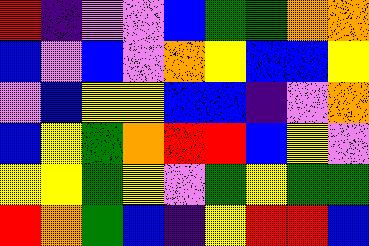[["red", "indigo", "violet", "violet", "blue", "green", "green", "orange", "orange"], ["blue", "violet", "blue", "violet", "orange", "yellow", "blue", "blue", "yellow"], ["violet", "blue", "yellow", "yellow", "blue", "blue", "indigo", "violet", "orange"], ["blue", "yellow", "green", "orange", "red", "red", "blue", "yellow", "violet"], ["yellow", "yellow", "green", "yellow", "violet", "green", "yellow", "green", "green"], ["red", "orange", "green", "blue", "indigo", "yellow", "red", "red", "blue"]]